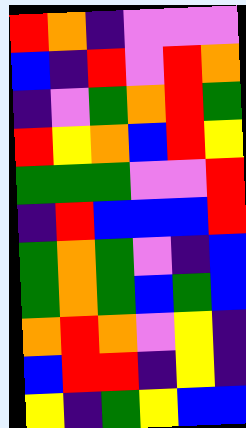[["red", "orange", "indigo", "violet", "violet", "violet"], ["blue", "indigo", "red", "violet", "red", "orange"], ["indigo", "violet", "green", "orange", "red", "green"], ["red", "yellow", "orange", "blue", "red", "yellow"], ["green", "green", "green", "violet", "violet", "red"], ["indigo", "red", "blue", "blue", "blue", "red"], ["green", "orange", "green", "violet", "indigo", "blue"], ["green", "orange", "green", "blue", "green", "blue"], ["orange", "red", "orange", "violet", "yellow", "indigo"], ["blue", "red", "red", "indigo", "yellow", "indigo"], ["yellow", "indigo", "green", "yellow", "blue", "blue"]]